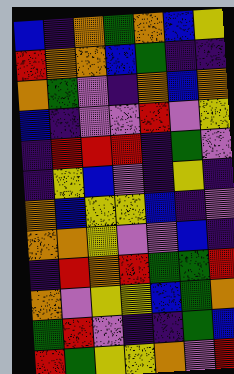[["blue", "indigo", "orange", "green", "orange", "blue", "yellow"], ["red", "orange", "orange", "blue", "green", "indigo", "indigo"], ["orange", "green", "violet", "indigo", "orange", "blue", "orange"], ["blue", "indigo", "violet", "violet", "red", "violet", "yellow"], ["indigo", "red", "red", "red", "indigo", "green", "violet"], ["indigo", "yellow", "blue", "violet", "indigo", "yellow", "indigo"], ["orange", "blue", "yellow", "yellow", "blue", "indigo", "violet"], ["orange", "orange", "yellow", "violet", "violet", "blue", "indigo"], ["indigo", "red", "orange", "red", "green", "green", "red"], ["orange", "violet", "yellow", "yellow", "blue", "green", "orange"], ["green", "red", "violet", "indigo", "indigo", "green", "blue"], ["red", "green", "yellow", "yellow", "orange", "violet", "red"]]